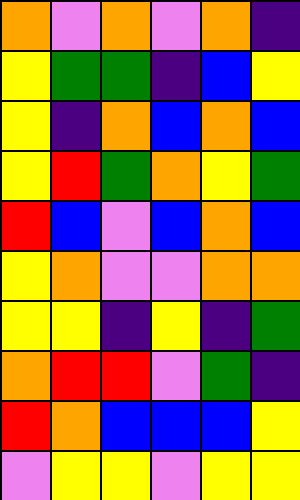[["orange", "violet", "orange", "violet", "orange", "indigo"], ["yellow", "green", "green", "indigo", "blue", "yellow"], ["yellow", "indigo", "orange", "blue", "orange", "blue"], ["yellow", "red", "green", "orange", "yellow", "green"], ["red", "blue", "violet", "blue", "orange", "blue"], ["yellow", "orange", "violet", "violet", "orange", "orange"], ["yellow", "yellow", "indigo", "yellow", "indigo", "green"], ["orange", "red", "red", "violet", "green", "indigo"], ["red", "orange", "blue", "blue", "blue", "yellow"], ["violet", "yellow", "yellow", "violet", "yellow", "yellow"]]